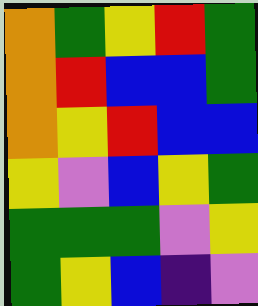[["orange", "green", "yellow", "red", "green"], ["orange", "red", "blue", "blue", "green"], ["orange", "yellow", "red", "blue", "blue"], ["yellow", "violet", "blue", "yellow", "green"], ["green", "green", "green", "violet", "yellow"], ["green", "yellow", "blue", "indigo", "violet"]]